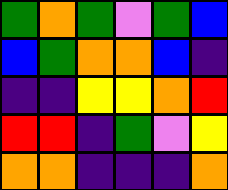[["green", "orange", "green", "violet", "green", "blue"], ["blue", "green", "orange", "orange", "blue", "indigo"], ["indigo", "indigo", "yellow", "yellow", "orange", "red"], ["red", "red", "indigo", "green", "violet", "yellow"], ["orange", "orange", "indigo", "indigo", "indigo", "orange"]]